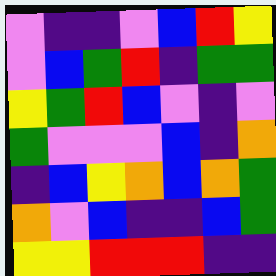[["violet", "indigo", "indigo", "violet", "blue", "red", "yellow"], ["violet", "blue", "green", "red", "indigo", "green", "green"], ["yellow", "green", "red", "blue", "violet", "indigo", "violet"], ["green", "violet", "violet", "violet", "blue", "indigo", "orange"], ["indigo", "blue", "yellow", "orange", "blue", "orange", "green"], ["orange", "violet", "blue", "indigo", "indigo", "blue", "green"], ["yellow", "yellow", "red", "red", "red", "indigo", "indigo"]]